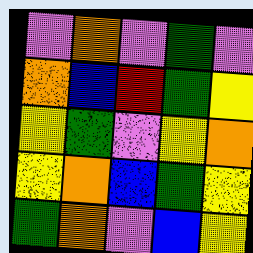[["violet", "orange", "violet", "green", "violet"], ["orange", "blue", "red", "green", "yellow"], ["yellow", "green", "violet", "yellow", "orange"], ["yellow", "orange", "blue", "green", "yellow"], ["green", "orange", "violet", "blue", "yellow"]]